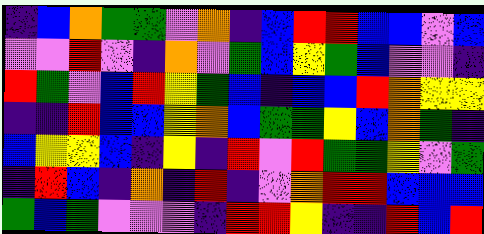[["indigo", "blue", "orange", "green", "green", "violet", "orange", "indigo", "blue", "red", "red", "blue", "blue", "violet", "blue"], ["violet", "violet", "red", "violet", "indigo", "orange", "violet", "green", "blue", "yellow", "green", "blue", "violet", "violet", "indigo"], ["red", "green", "violet", "blue", "red", "yellow", "green", "blue", "indigo", "blue", "blue", "red", "orange", "yellow", "yellow"], ["indigo", "indigo", "red", "blue", "blue", "yellow", "orange", "blue", "green", "green", "yellow", "blue", "orange", "green", "indigo"], ["blue", "yellow", "yellow", "blue", "indigo", "yellow", "indigo", "red", "violet", "red", "green", "green", "yellow", "violet", "green"], ["indigo", "red", "blue", "indigo", "orange", "indigo", "red", "indigo", "violet", "orange", "red", "red", "blue", "blue", "blue"], ["green", "blue", "green", "violet", "violet", "violet", "indigo", "red", "red", "yellow", "indigo", "indigo", "red", "blue", "red"]]